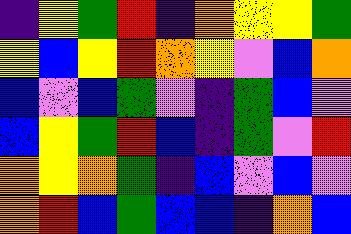[["indigo", "yellow", "green", "red", "indigo", "orange", "yellow", "yellow", "green"], ["yellow", "blue", "yellow", "red", "orange", "yellow", "violet", "blue", "orange"], ["blue", "violet", "blue", "green", "violet", "indigo", "green", "blue", "violet"], ["blue", "yellow", "green", "red", "blue", "indigo", "green", "violet", "red"], ["orange", "yellow", "orange", "green", "indigo", "blue", "violet", "blue", "violet"], ["orange", "red", "blue", "green", "blue", "blue", "indigo", "orange", "blue"]]